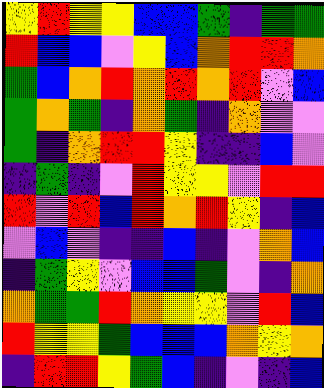[["yellow", "red", "yellow", "yellow", "blue", "blue", "green", "indigo", "green", "green"], ["red", "blue", "blue", "violet", "yellow", "blue", "orange", "red", "red", "orange"], ["green", "blue", "orange", "red", "orange", "red", "orange", "red", "violet", "blue"], ["green", "orange", "green", "indigo", "orange", "green", "indigo", "orange", "violet", "violet"], ["green", "indigo", "orange", "red", "red", "yellow", "indigo", "indigo", "blue", "violet"], ["indigo", "green", "indigo", "violet", "red", "yellow", "yellow", "violet", "red", "red"], ["red", "violet", "red", "blue", "red", "orange", "red", "yellow", "indigo", "blue"], ["violet", "blue", "violet", "indigo", "indigo", "blue", "indigo", "violet", "orange", "blue"], ["indigo", "green", "yellow", "violet", "blue", "blue", "green", "violet", "indigo", "orange"], ["orange", "green", "green", "red", "orange", "yellow", "yellow", "violet", "red", "blue"], ["red", "yellow", "yellow", "green", "blue", "blue", "blue", "orange", "yellow", "orange"], ["indigo", "red", "red", "yellow", "green", "blue", "indigo", "violet", "indigo", "blue"]]